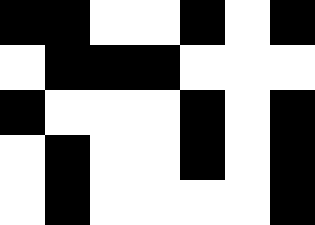[["black", "black", "white", "white", "black", "white", "black"], ["white", "black", "black", "black", "white", "white", "white"], ["black", "white", "white", "white", "black", "white", "black"], ["white", "black", "white", "white", "black", "white", "black"], ["white", "black", "white", "white", "white", "white", "black"]]